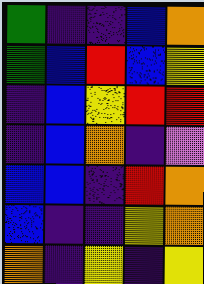[["green", "indigo", "indigo", "blue", "orange"], ["green", "blue", "red", "blue", "yellow"], ["indigo", "blue", "yellow", "red", "red"], ["indigo", "blue", "orange", "indigo", "violet"], ["blue", "blue", "indigo", "red", "orange"], ["blue", "indigo", "indigo", "yellow", "orange"], ["orange", "indigo", "yellow", "indigo", "yellow"]]